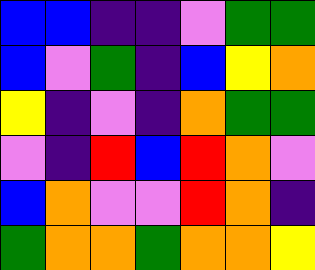[["blue", "blue", "indigo", "indigo", "violet", "green", "green"], ["blue", "violet", "green", "indigo", "blue", "yellow", "orange"], ["yellow", "indigo", "violet", "indigo", "orange", "green", "green"], ["violet", "indigo", "red", "blue", "red", "orange", "violet"], ["blue", "orange", "violet", "violet", "red", "orange", "indigo"], ["green", "orange", "orange", "green", "orange", "orange", "yellow"]]